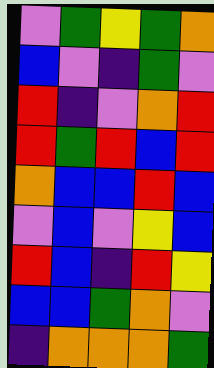[["violet", "green", "yellow", "green", "orange"], ["blue", "violet", "indigo", "green", "violet"], ["red", "indigo", "violet", "orange", "red"], ["red", "green", "red", "blue", "red"], ["orange", "blue", "blue", "red", "blue"], ["violet", "blue", "violet", "yellow", "blue"], ["red", "blue", "indigo", "red", "yellow"], ["blue", "blue", "green", "orange", "violet"], ["indigo", "orange", "orange", "orange", "green"]]